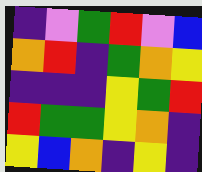[["indigo", "violet", "green", "red", "violet", "blue"], ["orange", "red", "indigo", "green", "orange", "yellow"], ["indigo", "indigo", "indigo", "yellow", "green", "red"], ["red", "green", "green", "yellow", "orange", "indigo"], ["yellow", "blue", "orange", "indigo", "yellow", "indigo"]]